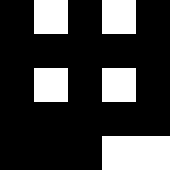[["black", "white", "black", "white", "black"], ["black", "black", "black", "black", "black"], ["black", "white", "black", "white", "black"], ["black", "black", "black", "black", "black"], ["black", "black", "black", "white", "white"]]